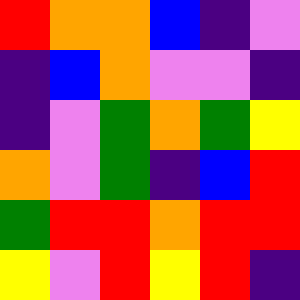[["red", "orange", "orange", "blue", "indigo", "violet"], ["indigo", "blue", "orange", "violet", "violet", "indigo"], ["indigo", "violet", "green", "orange", "green", "yellow"], ["orange", "violet", "green", "indigo", "blue", "red"], ["green", "red", "red", "orange", "red", "red"], ["yellow", "violet", "red", "yellow", "red", "indigo"]]